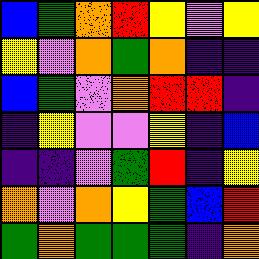[["blue", "green", "orange", "red", "yellow", "violet", "yellow"], ["yellow", "violet", "orange", "green", "orange", "indigo", "indigo"], ["blue", "green", "violet", "orange", "red", "red", "indigo"], ["indigo", "yellow", "violet", "violet", "yellow", "indigo", "blue"], ["indigo", "indigo", "violet", "green", "red", "indigo", "yellow"], ["orange", "violet", "orange", "yellow", "green", "blue", "red"], ["green", "orange", "green", "green", "green", "indigo", "orange"]]